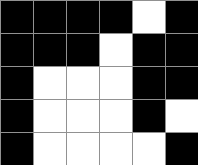[["black", "black", "black", "black", "white", "black"], ["black", "black", "black", "white", "black", "black"], ["black", "white", "white", "white", "black", "black"], ["black", "white", "white", "white", "black", "white"], ["black", "white", "white", "white", "white", "black"]]